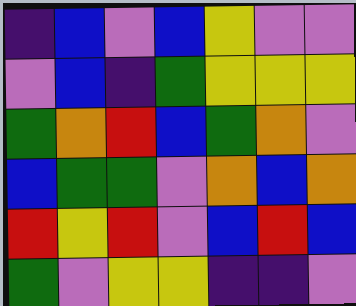[["indigo", "blue", "violet", "blue", "yellow", "violet", "violet"], ["violet", "blue", "indigo", "green", "yellow", "yellow", "yellow"], ["green", "orange", "red", "blue", "green", "orange", "violet"], ["blue", "green", "green", "violet", "orange", "blue", "orange"], ["red", "yellow", "red", "violet", "blue", "red", "blue"], ["green", "violet", "yellow", "yellow", "indigo", "indigo", "violet"]]